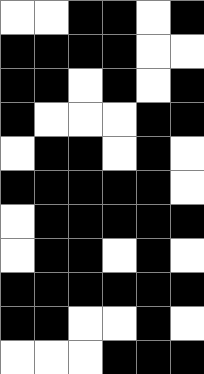[["white", "white", "black", "black", "white", "black"], ["black", "black", "black", "black", "white", "white"], ["black", "black", "white", "black", "white", "black"], ["black", "white", "white", "white", "black", "black"], ["white", "black", "black", "white", "black", "white"], ["black", "black", "black", "black", "black", "white"], ["white", "black", "black", "black", "black", "black"], ["white", "black", "black", "white", "black", "white"], ["black", "black", "black", "black", "black", "black"], ["black", "black", "white", "white", "black", "white"], ["white", "white", "white", "black", "black", "black"]]